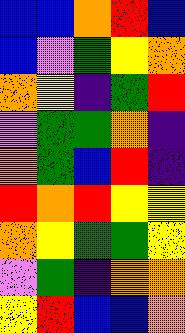[["blue", "blue", "orange", "red", "blue"], ["blue", "violet", "green", "yellow", "orange"], ["orange", "yellow", "indigo", "green", "red"], ["violet", "green", "green", "orange", "indigo"], ["orange", "green", "blue", "red", "indigo"], ["red", "orange", "red", "yellow", "yellow"], ["orange", "yellow", "green", "green", "yellow"], ["violet", "green", "indigo", "orange", "orange"], ["yellow", "red", "blue", "blue", "orange"]]